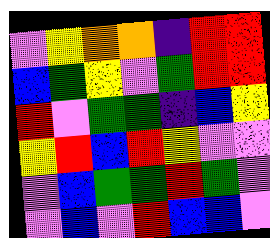[["violet", "yellow", "orange", "orange", "indigo", "red", "red"], ["blue", "green", "yellow", "violet", "green", "red", "red"], ["red", "violet", "green", "green", "indigo", "blue", "yellow"], ["yellow", "red", "blue", "red", "yellow", "violet", "violet"], ["violet", "blue", "green", "green", "red", "green", "violet"], ["violet", "blue", "violet", "red", "blue", "blue", "violet"]]